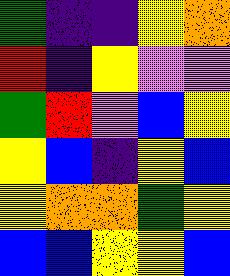[["green", "indigo", "indigo", "yellow", "orange"], ["red", "indigo", "yellow", "violet", "violet"], ["green", "red", "violet", "blue", "yellow"], ["yellow", "blue", "indigo", "yellow", "blue"], ["yellow", "orange", "orange", "green", "yellow"], ["blue", "blue", "yellow", "yellow", "blue"]]